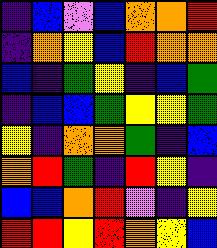[["indigo", "blue", "violet", "blue", "orange", "orange", "red"], ["indigo", "orange", "yellow", "blue", "red", "orange", "orange"], ["blue", "indigo", "green", "yellow", "indigo", "blue", "green"], ["indigo", "blue", "blue", "green", "yellow", "yellow", "green"], ["yellow", "indigo", "orange", "orange", "green", "indigo", "blue"], ["orange", "red", "green", "indigo", "red", "yellow", "indigo"], ["blue", "blue", "orange", "red", "violet", "indigo", "yellow"], ["red", "red", "yellow", "red", "orange", "yellow", "blue"]]